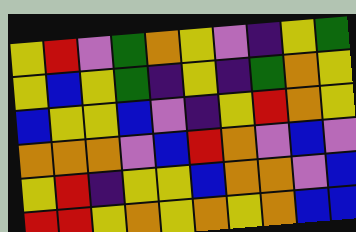[["yellow", "red", "violet", "green", "orange", "yellow", "violet", "indigo", "yellow", "green"], ["yellow", "blue", "yellow", "green", "indigo", "yellow", "indigo", "green", "orange", "yellow"], ["blue", "yellow", "yellow", "blue", "violet", "indigo", "yellow", "red", "orange", "yellow"], ["orange", "orange", "orange", "violet", "blue", "red", "orange", "violet", "blue", "violet"], ["yellow", "red", "indigo", "yellow", "yellow", "blue", "orange", "orange", "violet", "blue"], ["red", "red", "yellow", "orange", "yellow", "orange", "yellow", "orange", "blue", "blue"]]